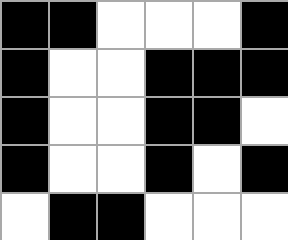[["black", "black", "white", "white", "white", "black"], ["black", "white", "white", "black", "black", "black"], ["black", "white", "white", "black", "black", "white"], ["black", "white", "white", "black", "white", "black"], ["white", "black", "black", "white", "white", "white"]]